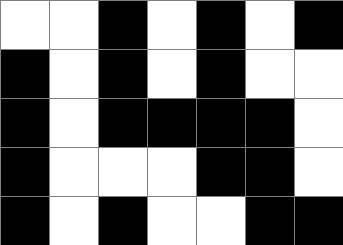[["white", "white", "black", "white", "black", "white", "black"], ["black", "white", "black", "white", "black", "white", "white"], ["black", "white", "black", "black", "black", "black", "white"], ["black", "white", "white", "white", "black", "black", "white"], ["black", "white", "black", "white", "white", "black", "black"]]